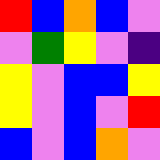[["red", "blue", "orange", "blue", "violet"], ["violet", "green", "yellow", "violet", "indigo"], ["yellow", "violet", "blue", "blue", "yellow"], ["yellow", "violet", "blue", "violet", "red"], ["blue", "violet", "blue", "orange", "violet"]]